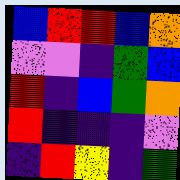[["blue", "red", "red", "blue", "orange"], ["violet", "violet", "indigo", "green", "blue"], ["red", "indigo", "blue", "green", "orange"], ["red", "indigo", "indigo", "indigo", "violet"], ["indigo", "red", "yellow", "indigo", "green"]]